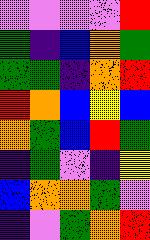[["violet", "violet", "violet", "violet", "red"], ["green", "indigo", "blue", "orange", "green"], ["green", "green", "indigo", "orange", "red"], ["red", "orange", "blue", "yellow", "blue"], ["orange", "green", "blue", "red", "green"], ["indigo", "green", "violet", "indigo", "yellow"], ["blue", "orange", "orange", "green", "violet"], ["indigo", "violet", "green", "orange", "red"]]